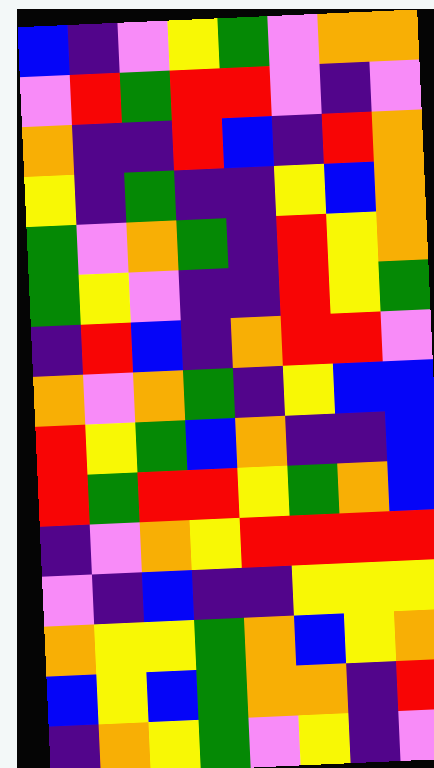[["blue", "indigo", "violet", "yellow", "green", "violet", "orange", "orange"], ["violet", "red", "green", "red", "red", "violet", "indigo", "violet"], ["orange", "indigo", "indigo", "red", "blue", "indigo", "red", "orange"], ["yellow", "indigo", "green", "indigo", "indigo", "yellow", "blue", "orange"], ["green", "violet", "orange", "green", "indigo", "red", "yellow", "orange"], ["green", "yellow", "violet", "indigo", "indigo", "red", "yellow", "green"], ["indigo", "red", "blue", "indigo", "orange", "red", "red", "violet"], ["orange", "violet", "orange", "green", "indigo", "yellow", "blue", "blue"], ["red", "yellow", "green", "blue", "orange", "indigo", "indigo", "blue"], ["red", "green", "red", "red", "yellow", "green", "orange", "blue"], ["indigo", "violet", "orange", "yellow", "red", "red", "red", "red"], ["violet", "indigo", "blue", "indigo", "indigo", "yellow", "yellow", "yellow"], ["orange", "yellow", "yellow", "green", "orange", "blue", "yellow", "orange"], ["blue", "yellow", "blue", "green", "orange", "orange", "indigo", "red"], ["indigo", "orange", "yellow", "green", "violet", "yellow", "indigo", "violet"]]